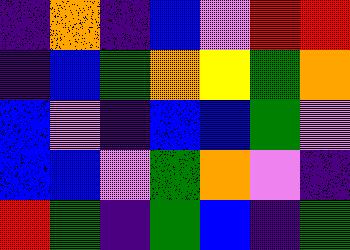[["indigo", "orange", "indigo", "blue", "violet", "red", "red"], ["indigo", "blue", "green", "orange", "yellow", "green", "orange"], ["blue", "violet", "indigo", "blue", "blue", "green", "violet"], ["blue", "blue", "violet", "green", "orange", "violet", "indigo"], ["red", "green", "indigo", "green", "blue", "indigo", "green"]]